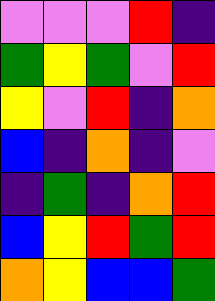[["violet", "violet", "violet", "red", "indigo"], ["green", "yellow", "green", "violet", "red"], ["yellow", "violet", "red", "indigo", "orange"], ["blue", "indigo", "orange", "indigo", "violet"], ["indigo", "green", "indigo", "orange", "red"], ["blue", "yellow", "red", "green", "red"], ["orange", "yellow", "blue", "blue", "green"]]